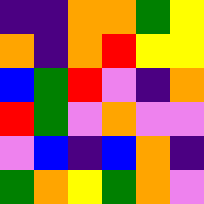[["indigo", "indigo", "orange", "orange", "green", "yellow"], ["orange", "indigo", "orange", "red", "yellow", "yellow"], ["blue", "green", "red", "violet", "indigo", "orange"], ["red", "green", "violet", "orange", "violet", "violet"], ["violet", "blue", "indigo", "blue", "orange", "indigo"], ["green", "orange", "yellow", "green", "orange", "violet"]]